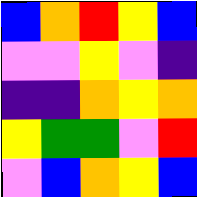[["blue", "orange", "red", "yellow", "blue"], ["violet", "violet", "yellow", "violet", "indigo"], ["indigo", "indigo", "orange", "yellow", "orange"], ["yellow", "green", "green", "violet", "red"], ["violet", "blue", "orange", "yellow", "blue"]]